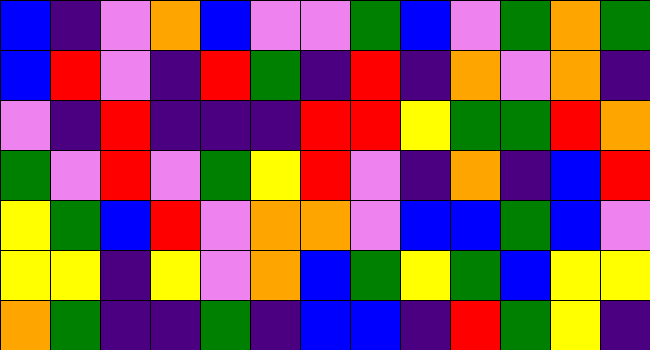[["blue", "indigo", "violet", "orange", "blue", "violet", "violet", "green", "blue", "violet", "green", "orange", "green"], ["blue", "red", "violet", "indigo", "red", "green", "indigo", "red", "indigo", "orange", "violet", "orange", "indigo"], ["violet", "indigo", "red", "indigo", "indigo", "indigo", "red", "red", "yellow", "green", "green", "red", "orange"], ["green", "violet", "red", "violet", "green", "yellow", "red", "violet", "indigo", "orange", "indigo", "blue", "red"], ["yellow", "green", "blue", "red", "violet", "orange", "orange", "violet", "blue", "blue", "green", "blue", "violet"], ["yellow", "yellow", "indigo", "yellow", "violet", "orange", "blue", "green", "yellow", "green", "blue", "yellow", "yellow"], ["orange", "green", "indigo", "indigo", "green", "indigo", "blue", "blue", "indigo", "red", "green", "yellow", "indigo"]]